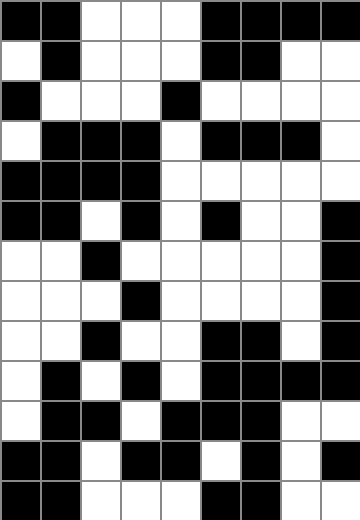[["black", "black", "white", "white", "white", "black", "black", "black", "black"], ["white", "black", "white", "white", "white", "black", "black", "white", "white"], ["black", "white", "white", "white", "black", "white", "white", "white", "white"], ["white", "black", "black", "black", "white", "black", "black", "black", "white"], ["black", "black", "black", "black", "white", "white", "white", "white", "white"], ["black", "black", "white", "black", "white", "black", "white", "white", "black"], ["white", "white", "black", "white", "white", "white", "white", "white", "black"], ["white", "white", "white", "black", "white", "white", "white", "white", "black"], ["white", "white", "black", "white", "white", "black", "black", "white", "black"], ["white", "black", "white", "black", "white", "black", "black", "black", "black"], ["white", "black", "black", "white", "black", "black", "black", "white", "white"], ["black", "black", "white", "black", "black", "white", "black", "white", "black"], ["black", "black", "white", "white", "white", "black", "black", "white", "white"]]